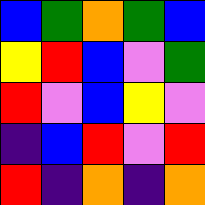[["blue", "green", "orange", "green", "blue"], ["yellow", "red", "blue", "violet", "green"], ["red", "violet", "blue", "yellow", "violet"], ["indigo", "blue", "red", "violet", "red"], ["red", "indigo", "orange", "indigo", "orange"]]